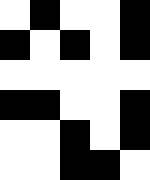[["white", "black", "white", "white", "black"], ["black", "white", "black", "white", "black"], ["white", "white", "white", "white", "white"], ["black", "black", "white", "white", "black"], ["white", "white", "black", "white", "black"], ["white", "white", "black", "black", "white"]]